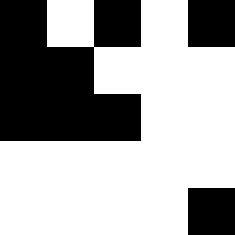[["black", "white", "black", "white", "black"], ["black", "black", "white", "white", "white"], ["black", "black", "black", "white", "white"], ["white", "white", "white", "white", "white"], ["white", "white", "white", "white", "black"]]